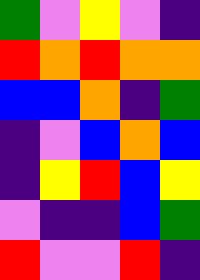[["green", "violet", "yellow", "violet", "indigo"], ["red", "orange", "red", "orange", "orange"], ["blue", "blue", "orange", "indigo", "green"], ["indigo", "violet", "blue", "orange", "blue"], ["indigo", "yellow", "red", "blue", "yellow"], ["violet", "indigo", "indigo", "blue", "green"], ["red", "violet", "violet", "red", "indigo"]]